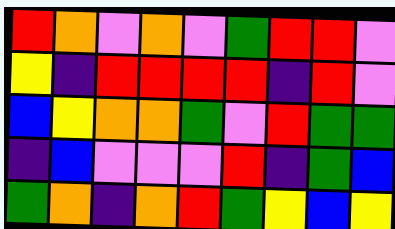[["red", "orange", "violet", "orange", "violet", "green", "red", "red", "violet"], ["yellow", "indigo", "red", "red", "red", "red", "indigo", "red", "violet"], ["blue", "yellow", "orange", "orange", "green", "violet", "red", "green", "green"], ["indigo", "blue", "violet", "violet", "violet", "red", "indigo", "green", "blue"], ["green", "orange", "indigo", "orange", "red", "green", "yellow", "blue", "yellow"]]